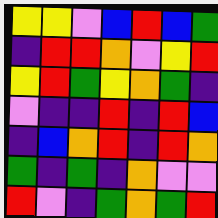[["yellow", "yellow", "violet", "blue", "red", "blue", "green"], ["indigo", "red", "red", "orange", "violet", "yellow", "red"], ["yellow", "red", "green", "yellow", "orange", "green", "indigo"], ["violet", "indigo", "indigo", "red", "indigo", "red", "blue"], ["indigo", "blue", "orange", "red", "indigo", "red", "orange"], ["green", "indigo", "green", "indigo", "orange", "violet", "violet"], ["red", "violet", "indigo", "green", "orange", "green", "red"]]